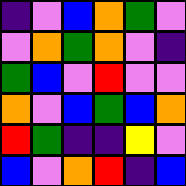[["indigo", "violet", "blue", "orange", "green", "violet"], ["violet", "orange", "green", "orange", "violet", "indigo"], ["green", "blue", "violet", "red", "violet", "violet"], ["orange", "violet", "blue", "green", "blue", "orange"], ["red", "green", "indigo", "indigo", "yellow", "violet"], ["blue", "violet", "orange", "red", "indigo", "blue"]]